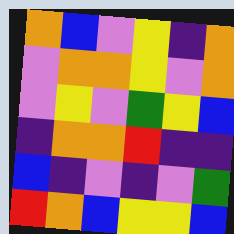[["orange", "blue", "violet", "yellow", "indigo", "orange"], ["violet", "orange", "orange", "yellow", "violet", "orange"], ["violet", "yellow", "violet", "green", "yellow", "blue"], ["indigo", "orange", "orange", "red", "indigo", "indigo"], ["blue", "indigo", "violet", "indigo", "violet", "green"], ["red", "orange", "blue", "yellow", "yellow", "blue"]]